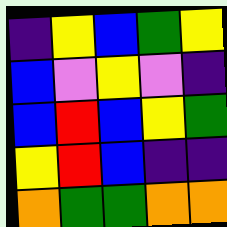[["indigo", "yellow", "blue", "green", "yellow"], ["blue", "violet", "yellow", "violet", "indigo"], ["blue", "red", "blue", "yellow", "green"], ["yellow", "red", "blue", "indigo", "indigo"], ["orange", "green", "green", "orange", "orange"]]